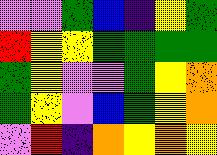[["violet", "violet", "green", "blue", "indigo", "yellow", "green"], ["red", "yellow", "yellow", "green", "green", "green", "green"], ["green", "yellow", "violet", "violet", "green", "yellow", "orange"], ["green", "yellow", "violet", "blue", "green", "yellow", "orange"], ["violet", "red", "indigo", "orange", "yellow", "orange", "yellow"]]